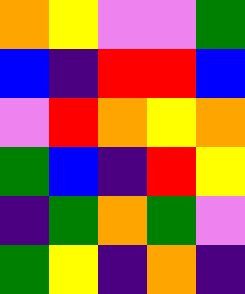[["orange", "yellow", "violet", "violet", "green"], ["blue", "indigo", "red", "red", "blue"], ["violet", "red", "orange", "yellow", "orange"], ["green", "blue", "indigo", "red", "yellow"], ["indigo", "green", "orange", "green", "violet"], ["green", "yellow", "indigo", "orange", "indigo"]]